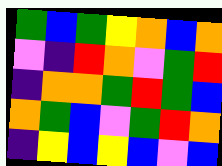[["green", "blue", "green", "yellow", "orange", "blue", "orange"], ["violet", "indigo", "red", "orange", "violet", "green", "red"], ["indigo", "orange", "orange", "green", "red", "green", "blue"], ["orange", "green", "blue", "violet", "green", "red", "orange"], ["indigo", "yellow", "blue", "yellow", "blue", "violet", "blue"]]